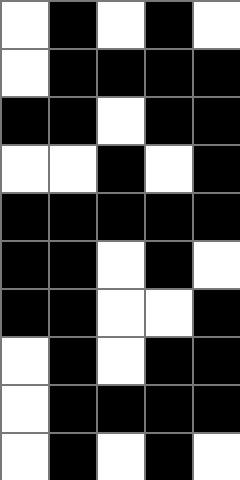[["white", "black", "white", "black", "white"], ["white", "black", "black", "black", "black"], ["black", "black", "white", "black", "black"], ["white", "white", "black", "white", "black"], ["black", "black", "black", "black", "black"], ["black", "black", "white", "black", "white"], ["black", "black", "white", "white", "black"], ["white", "black", "white", "black", "black"], ["white", "black", "black", "black", "black"], ["white", "black", "white", "black", "white"]]